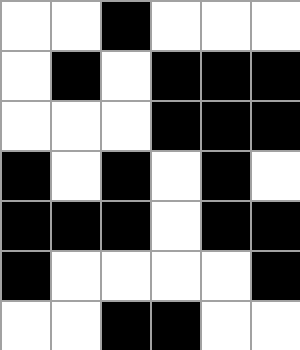[["white", "white", "black", "white", "white", "white"], ["white", "black", "white", "black", "black", "black"], ["white", "white", "white", "black", "black", "black"], ["black", "white", "black", "white", "black", "white"], ["black", "black", "black", "white", "black", "black"], ["black", "white", "white", "white", "white", "black"], ["white", "white", "black", "black", "white", "white"]]